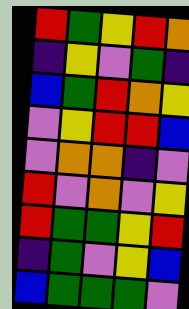[["red", "green", "yellow", "red", "orange"], ["indigo", "yellow", "violet", "green", "indigo"], ["blue", "green", "red", "orange", "yellow"], ["violet", "yellow", "red", "red", "blue"], ["violet", "orange", "orange", "indigo", "violet"], ["red", "violet", "orange", "violet", "yellow"], ["red", "green", "green", "yellow", "red"], ["indigo", "green", "violet", "yellow", "blue"], ["blue", "green", "green", "green", "violet"]]